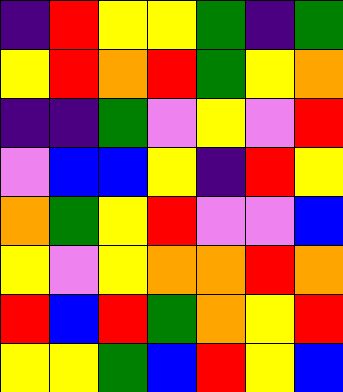[["indigo", "red", "yellow", "yellow", "green", "indigo", "green"], ["yellow", "red", "orange", "red", "green", "yellow", "orange"], ["indigo", "indigo", "green", "violet", "yellow", "violet", "red"], ["violet", "blue", "blue", "yellow", "indigo", "red", "yellow"], ["orange", "green", "yellow", "red", "violet", "violet", "blue"], ["yellow", "violet", "yellow", "orange", "orange", "red", "orange"], ["red", "blue", "red", "green", "orange", "yellow", "red"], ["yellow", "yellow", "green", "blue", "red", "yellow", "blue"]]